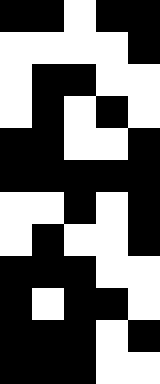[["black", "black", "white", "black", "black"], ["white", "white", "white", "white", "black"], ["white", "black", "black", "white", "white"], ["white", "black", "white", "black", "white"], ["black", "black", "white", "white", "black"], ["black", "black", "black", "black", "black"], ["white", "white", "black", "white", "black"], ["white", "black", "white", "white", "black"], ["black", "black", "black", "white", "white"], ["black", "white", "black", "black", "white"], ["black", "black", "black", "white", "black"], ["black", "black", "black", "white", "white"]]